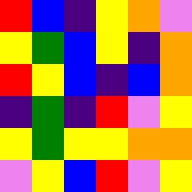[["red", "blue", "indigo", "yellow", "orange", "violet"], ["yellow", "green", "blue", "yellow", "indigo", "orange"], ["red", "yellow", "blue", "indigo", "blue", "orange"], ["indigo", "green", "indigo", "red", "violet", "yellow"], ["yellow", "green", "yellow", "yellow", "orange", "orange"], ["violet", "yellow", "blue", "red", "violet", "yellow"]]